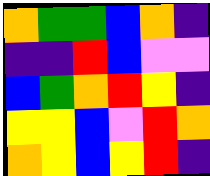[["orange", "green", "green", "blue", "orange", "indigo"], ["indigo", "indigo", "red", "blue", "violet", "violet"], ["blue", "green", "orange", "red", "yellow", "indigo"], ["yellow", "yellow", "blue", "violet", "red", "orange"], ["orange", "yellow", "blue", "yellow", "red", "indigo"]]